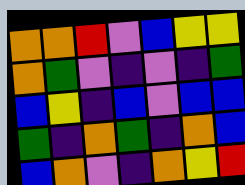[["orange", "orange", "red", "violet", "blue", "yellow", "yellow"], ["orange", "green", "violet", "indigo", "violet", "indigo", "green"], ["blue", "yellow", "indigo", "blue", "violet", "blue", "blue"], ["green", "indigo", "orange", "green", "indigo", "orange", "blue"], ["blue", "orange", "violet", "indigo", "orange", "yellow", "red"]]